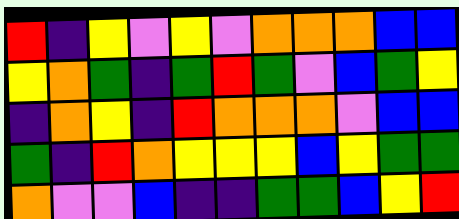[["red", "indigo", "yellow", "violet", "yellow", "violet", "orange", "orange", "orange", "blue", "blue"], ["yellow", "orange", "green", "indigo", "green", "red", "green", "violet", "blue", "green", "yellow"], ["indigo", "orange", "yellow", "indigo", "red", "orange", "orange", "orange", "violet", "blue", "blue"], ["green", "indigo", "red", "orange", "yellow", "yellow", "yellow", "blue", "yellow", "green", "green"], ["orange", "violet", "violet", "blue", "indigo", "indigo", "green", "green", "blue", "yellow", "red"]]